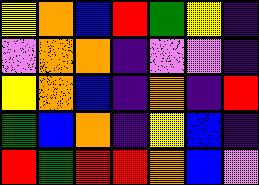[["yellow", "orange", "blue", "red", "green", "yellow", "indigo"], ["violet", "orange", "orange", "indigo", "violet", "violet", "indigo"], ["yellow", "orange", "blue", "indigo", "orange", "indigo", "red"], ["green", "blue", "orange", "indigo", "yellow", "blue", "indigo"], ["red", "green", "red", "red", "orange", "blue", "violet"]]